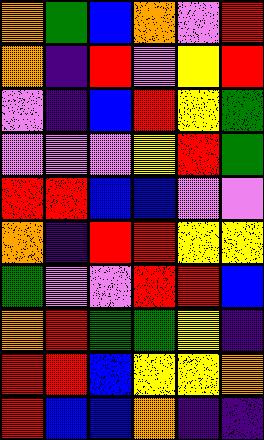[["orange", "green", "blue", "orange", "violet", "red"], ["orange", "indigo", "red", "violet", "yellow", "red"], ["violet", "indigo", "blue", "red", "yellow", "green"], ["violet", "violet", "violet", "yellow", "red", "green"], ["red", "red", "blue", "blue", "violet", "violet"], ["orange", "indigo", "red", "red", "yellow", "yellow"], ["green", "violet", "violet", "red", "red", "blue"], ["orange", "red", "green", "green", "yellow", "indigo"], ["red", "red", "blue", "yellow", "yellow", "orange"], ["red", "blue", "blue", "orange", "indigo", "indigo"]]